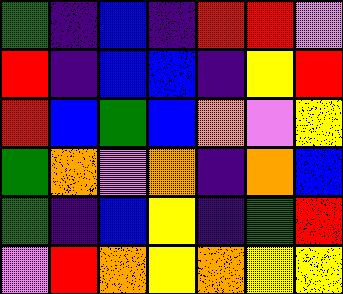[["green", "indigo", "blue", "indigo", "red", "red", "violet"], ["red", "indigo", "blue", "blue", "indigo", "yellow", "red"], ["red", "blue", "green", "blue", "orange", "violet", "yellow"], ["green", "orange", "violet", "orange", "indigo", "orange", "blue"], ["green", "indigo", "blue", "yellow", "indigo", "green", "red"], ["violet", "red", "orange", "yellow", "orange", "yellow", "yellow"]]